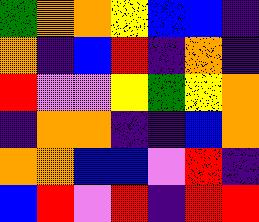[["green", "orange", "orange", "yellow", "blue", "blue", "indigo"], ["orange", "indigo", "blue", "red", "indigo", "orange", "indigo"], ["red", "violet", "violet", "yellow", "green", "yellow", "orange"], ["indigo", "orange", "orange", "indigo", "indigo", "blue", "orange"], ["orange", "orange", "blue", "blue", "violet", "red", "indigo"], ["blue", "red", "violet", "red", "indigo", "red", "red"]]